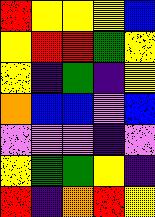[["red", "yellow", "yellow", "yellow", "blue"], ["yellow", "red", "red", "green", "yellow"], ["yellow", "indigo", "green", "indigo", "yellow"], ["orange", "blue", "blue", "violet", "blue"], ["violet", "violet", "violet", "indigo", "violet"], ["yellow", "green", "green", "yellow", "indigo"], ["red", "indigo", "orange", "red", "yellow"]]